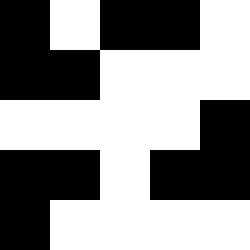[["black", "white", "black", "black", "white"], ["black", "black", "white", "white", "white"], ["white", "white", "white", "white", "black"], ["black", "black", "white", "black", "black"], ["black", "white", "white", "white", "white"]]